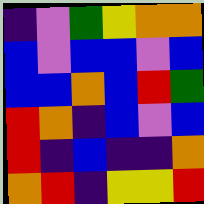[["indigo", "violet", "green", "yellow", "orange", "orange"], ["blue", "violet", "blue", "blue", "violet", "blue"], ["blue", "blue", "orange", "blue", "red", "green"], ["red", "orange", "indigo", "blue", "violet", "blue"], ["red", "indigo", "blue", "indigo", "indigo", "orange"], ["orange", "red", "indigo", "yellow", "yellow", "red"]]